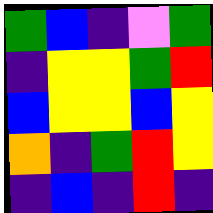[["green", "blue", "indigo", "violet", "green"], ["indigo", "yellow", "yellow", "green", "red"], ["blue", "yellow", "yellow", "blue", "yellow"], ["orange", "indigo", "green", "red", "yellow"], ["indigo", "blue", "indigo", "red", "indigo"]]